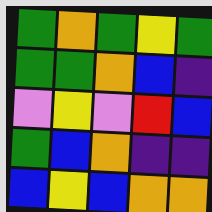[["green", "orange", "green", "yellow", "green"], ["green", "green", "orange", "blue", "indigo"], ["violet", "yellow", "violet", "red", "blue"], ["green", "blue", "orange", "indigo", "indigo"], ["blue", "yellow", "blue", "orange", "orange"]]